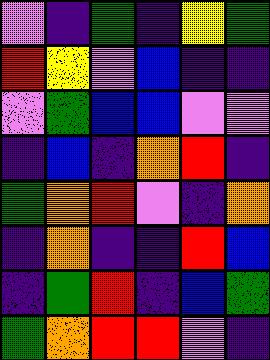[["violet", "indigo", "green", "indigo", "yellow", "green"], ["red", "yellow", "violet", "blue", "indigo", "indigo"], ["violet", "green", "blue", "blue", "violet", "violet"], ["indigo", "blue", "indigo", "orange", "red", "indigo"], ["green", "orange", "red", "violet", "indigo", "orange"], ["indigo", "orange", "indigo", "indigo", "red", "blue"], ["indigo", "green", "red", "indigo", "blue", "green"], ["green", "orange", "red", "red", "violet", "indigo"]]